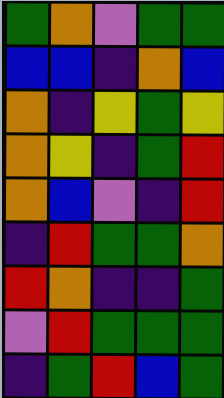[["green", "orange", "violet", "green", "green"], ["blue", "blue", "indigo", "orange", "blue"], ["orange", "indigo", "yellow", "green", "yellow"], ["orange", "yellow", "indigo", "green", "red"], ["orange", "blue", "violet", "indigo", "red"], ["indigo", "red", "green", "green", "orange"], ["red", "orange", "indigo", "indigo", "green"], ["violet", "red", "green", "green", "green"], ["indigo", "green", "red", "blue", "green"]]